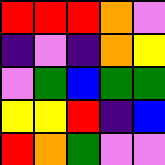[["red", "red", "red", "orange", "violet"], ["indigo", "violet", "indigo", "orange", "yellow"], ["violet", "green", "blue", "green", "green"], ["yellow", "yellow", "red", "indigo", "blue"], ["red", "orange", "green", "violet", "violet"]]